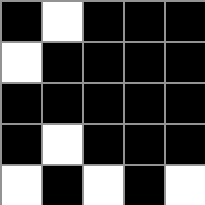[["black", "white", "black", "black", "black"], ["white", "black", "black", "black", "black"], ["black", "black", "black", "black", "black"], ["black", "white", "black", "black", "black"], ["white", "black", "white", "black", "white"]]